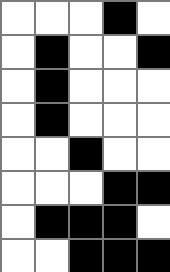[["white", "white", "white", "black", "white"], ["white", "black", "white", "white", "black"], ["white", "black", "white", "white", "white"], ["white", "black", "white", "white", "white"], ["white", "white", "black", "white", "white"], ["white", "white", "white", "black", "black"], ["white", "black", "black", "black", "white"], ["white", "white", "black", "black", "black"]]